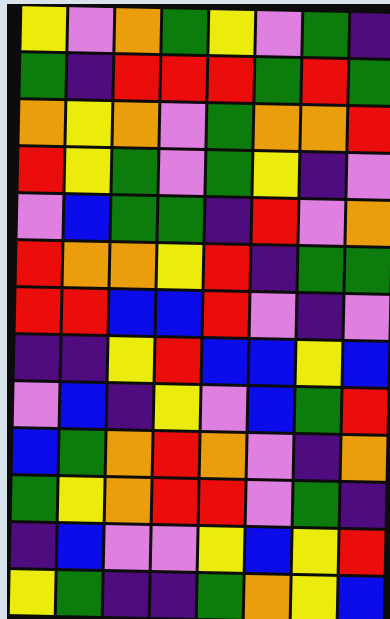[["yellow", "violet", "orange", "green", "yellow", "violet", "green", "indigo"], ["green", "indigo", "red", "red", "red", "green", "red", "green"], ["orange", "yellow", "orange", "violet", "green", "orange", "orange", "red"], ["red", "yellow", "green", "violet", "green", "yellow", "indigo", "violet"], ["violet", "blue", "green", "green", "indigo", "red", "violet", "orange"], ["red", "orange", "orange", "yellow", "red", "indigo", "green", "green"], ["red", "red", "blue", "blue", "red", "violet", "indigo", "violet"], ["indigo", "indigo", "yellow", "red", "blue", "blue", "yellow", "blue"], ["violet", "blue", "indigo", "yellow", "violet", "blue", "green", "red"], ["blue", "green", "orange", "red", "orange", "violet", "indigo", "orange"], ["green", "yellow", "orange", "red", "red", "violet", "green", "indigo"], ["indigo", "blue", "violet", "violet", "yellow", "blue", "yellow", "red"], ["yellow", "green", "indigo", "indigo", "green", "orange", "yellow", "blue"]]